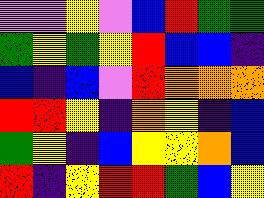[["violet", "violet", "yellow", "violet", "blue", "red", "green", "green"], ["green", "yellow", "green", "yellow", "red", "blue", "blue", "indigo"], ["blue", "indigo", "blue", "violet", "red", "orange", "orange", "orange"], ["red", "red", "yellow", "indigo", "orange", "yellow", "indigo", "blue"], ["green", "yellow", "indigo", "blue", "yellow", "yellow", "orange", "blue"], ["red", "indigo", "yellow", "red", "red", "green", "blue", "yellow"]]